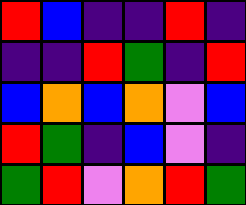[["red", "blue", "indigo", "indigo", "red", "indigo"], ["indigo", "indigo", "red", "green", "indigo", "red"], ["blue", "orange", "blue", "orange", "violet", "blue"], ["red", "green", "indigo", "blue", "violet", "indigo"], ["green", "red", "violet", "orange", "red", "green"]]